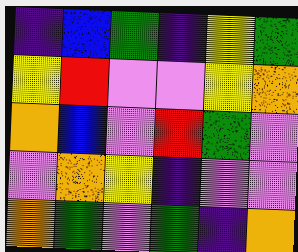[["indigo", "blue", "green", "indigo", "yellow", "green"], ["yellow", "red", "violet", "violet", "yellow", "orange"], ["orange", "blue", "violet", "red", "green", "violet"], ["violet", "orange", "yellow", "indigo", "violet", "violet"], ["orange", "green", "violet", "green", "indigo", "orange"]]